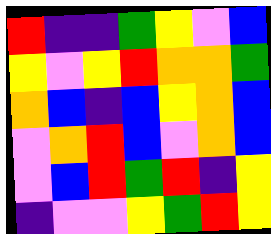[["red", "indigo", "indigo", "green", "yellow", "violet", "blue"], ["yellow", "violet", "yellow", "red", "orange", "orange", "green"], ["orange", "blue", "indigo", "blue", "yellow", "orange", "blue"], ["violet", "orange", "red", "blue", "violet", "orange", "blue"], ["violet", "blue", "red", "green", "red", "indigo", "yellow"], ["indigo", "violet", "violet", "yellow", "green", "red", "yellow"]]